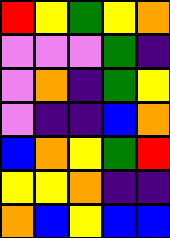[["red", "yellow", "green", "yellow", "orange"], ["violet", "violet", "violet", "green", "indigo"], ["violet", "orange", "indigo", "green", "yellow"], ["violet", "indigo", "indigo", "blue", "orange"], ["blue", "orange", "yellow", "green", "red"], ["yellow", "yellow", "orange", "indigo", "indigo"], ["orange", "blue", "yellow", "blue", "blue"]]